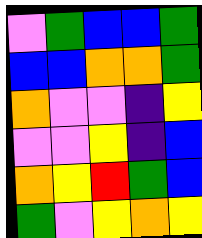[["violet", "green", "blue", "blue", "green"], ["blue", "blue", "orange", "orange", "green"], ["orange", "violet", "violet", "indigo", "yellow"], ["violet", "violet", "yellow", "indigo", "blue"], ["orange", "yellow", "red", "green", "blue"], ["green", "violet", "yellow", "orange", "yellow"]]